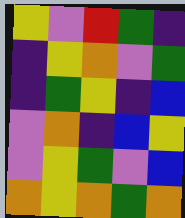[["yellow", "violet", "red", "green", "indigo"], ["indigo", "yellow", "orange", "violet", "green"], ["indigo", "green", "yellow", "indigo", "blue"], ["violet", "orange", "indigo", "blue", "yellow"], ["violet", "yellow", "green", "violet", "blue"], ["orange", "yellow", "orange", "green", "orange"]]